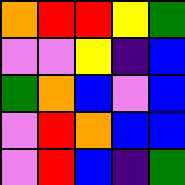[["orange", "red", "red", "yellow", "green"], ["violet", "violet", "yellow", "indigo", "blue"], ["green", "orange", "blue", "violet", "blue"], ["violet", "red", "orange", "blue", "blue"], ["violet", "red", "blue", "indigo", "green"]]